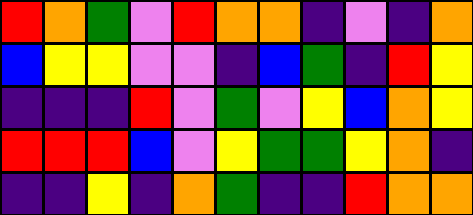[["red", "orange", "green", "violet", "red", "orange", "orange", "indigo", "violet", "indigo", "orange"], ["blue", "yellow", "yellow", "violet", "violet", "indigo", "blue", "green", "indigo", "red", "yellow"], ["indigo", "indigo", "indigo", "red", "violet", "green", "violet", "yellow", "blue", "orange", "yellow"], ["red", "red", "red", "blue", "violet", "yellow", "green", "green", "yellow", "orange", "indigo"], ["indigo", "indigo", "yellow", "indigo", "orange", "green", "indigo", "indigo", "red", "orange", "orange"]]